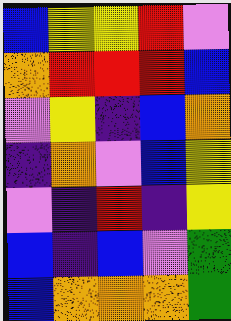[["blue", "yellow", "yellow", "red", "violet"], ["orange", "red", "red", "red", "blue"], ["violet", "yellow", "indigo", "blue", "orange"], ["indigo", "orange", "violet", "blue", "yellow"], ["violet", "indigo", "red", "indigo", "yellow"], ["blue", "indigo", "blue", "violet", "green"], ["blue", "orange", "orange", "orange", "green"]]